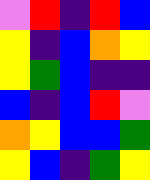[["violet", "red", "indigo", "red", "blue"], ["yellow", "indigo", "blue", "orange", "yellow"], ["yellow", "green", "blue", "indigo", "indigo"], ["blue", "indigo", "blue", "red", "violet"], ["orange", "yellow", "blue", "blue", "green"], ["yellow", "blue", "indigo", "green", "yellow"]]